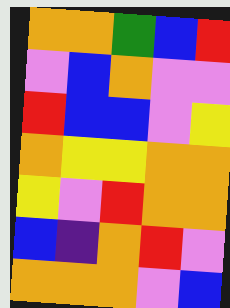[["orange", "orange", "green", "blue", "red"], ["violet", "blue", "orange", "violet", "violet"], ["red", "blue", "blue", "violet", "yellow"], ["orange", "yellow", "yellow", "orange", "orange"], ["yellow", "violet", "red", "orange", "orange"], ["blue", "indigo", "orange", "red", "violet"], ["orange", "orange", "orange", "violet", "blue"]]